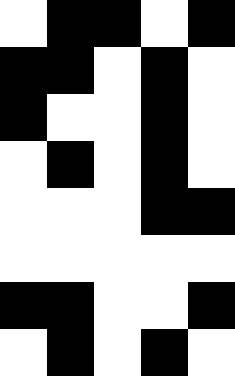[["white", "black", "black", "white", "black"], ["black", "black", "white", "black", "white"], ["black", "white", "white", "black", "white"], ["white", "black", "white", "black", "white"], ["white", "white", "white", "black", "black"], ["white", "white", "white", "white", "white"], ["black", "black", "white", "white", "black"], ["white", "black", "white", "black", "white"]]